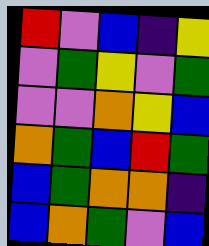[["red", "violet", "blue", "indigo", "yellow"], ["violet", "green", "yellow", "violet", "green"], ["violet", "violet", "orange", "yellow", "blue"], ["orange", "green", "blue", "red", "green"], ["blue", "green", "orange", "orange", "indigo"], ["blue", "orange", "green", "violet", "blue"]]